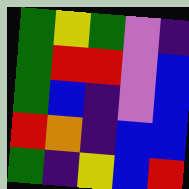[["green", "yellow", "green", "violet", "indigo"], ["green", "red", "red", "violet", "blue"], ["green", "blue", "indigo", "violet", "blue"], ["red", "orange", "indigo", "blue", "blue"], ["green", "indigo", "yellow", "blue", "red"]]